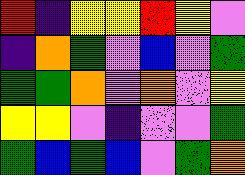[["red", "indigo", "yellow", "yellow", "red", "yellow", "violet"], ["indigo", "orange", "green", "violet", "blue", "violet", "green"], ["green", "green", "orange", "violet", "orange", "violet", "yellow"], ["yellow", "yellow", "violet", "indigo", "violet", "violet", "green"], ["green", "blue", "green", "blue", "violet", "green", "orange"]]